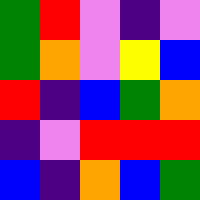[["green", "red", "violet", "indigo", "violet"], ["green", "orange", "violet", "yellow", "blue"], ["red", "indigo", "blue", "green", "orange"], ["indigo", "violet", "red", "red", "red"], ["blue", "indigo", "orange", "blue", "green"]]